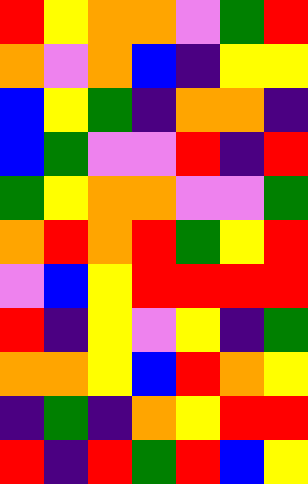[["red", "yellow", "orange", "orange", "violet", "green", "red"], ["orange", "violet", "orange", "blue", "indigo", "yellow", "yellow"], ["blue", "yellow", "green", "indigo", "orange", "orange", "indigo"], ["blue", "green", "violet", "violet", "red", "indigo", "red"], ["green", "yellow", "orange", "orange", "violet", "violet", "green"], ["orange", "red", "orange", "red", "green", "yellow", "red"], ["violet", "blue", "yellow", "red", "red", "red", "red"], ["red", "indigo", "yellow", "violet", "yellow", "indigo", "green"], ["orange", "orange", "yellow", "blue", "red", "orange", "yellow"], ["indigo", "green", "indigo", "orange", "yellow", "red", "red"], ["red", "indigo", "red", "green", "red", "blue", "yellow"]]